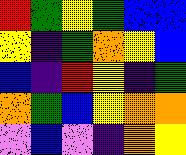[["red", "green", "yellow", "green", "blue", "blue"], ["yellow", "indigo", "green", "orange", "yellow", "blue"], ["blue", "indigo", "red", "yellow", "indigo", "green"], ["orange", "green", "blue", "yellow", "orange", "orange"], ["violet", "blue", "violet", "indigo", "orange", "yellow"]]